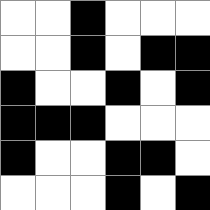[["white", "white", "black", "white", "white", "white"], ["white", "white", "black", "white", "black", "black"], ["black", "white", "white", "black", "white", "black"], ["black", "black", "black", "white", "white", "white"], ["black", "white", "white", "black", "black", "white"], ["white", "white", "white", "black", "white", "black"]]